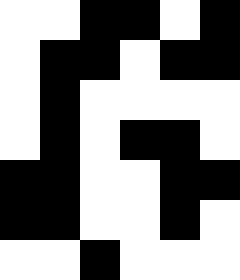[["white", "white", "black", "black", "white", "black"], ["white", "black", "black", "white", "black", "black"], ["white", "black", "white", "white", "white", "white"], ["white", "black", "white", "black", "black", "white"], ["black", "black", "white", "white", "black", "black"], ["black", "black", "white", "white", "black", "white"], ["white", "white", "black", "white", "white", "white"]]